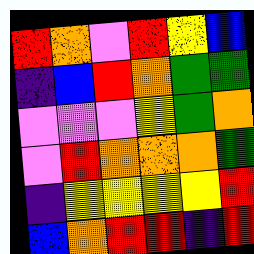[["red", "orange", "violet", "red", "yellow", "blue"], ["indigo", "blue", "red", "orange", "green", "green"], ["violet", "violet", "violet", "yellow", "green", "orange"], ["violet", "red", "orange", "orange", "orange", "green"], ["indigo", "yellow", "yellow", "yellow", "yellow", "red"], ["blue", "orange", "red", "red", "indigo", "red"]]